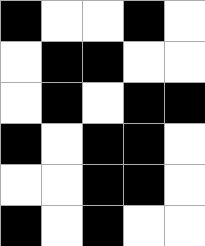[["black", "white", "white", "black", "white"], ["white", "black", "black", "white", "white"], ["white", "black", "white", "black", "black"], ["black", "white", "black", "black", "white"], ["white", "white", "black", "black", "white"], ["black", "white", "black", "white", "white"]]